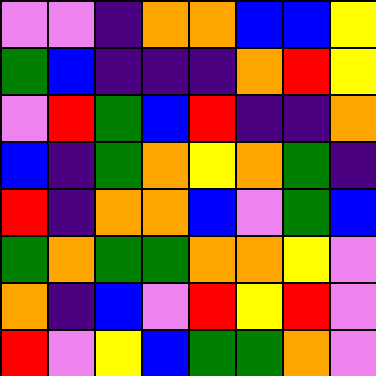[["violet", "violet", "indigo", "orange", "orange", "blue", "blue", "yellow"], ["green", "blue", "indigo", "indigo", "indigo", "orange", "red", "yellow"], ["violet", "red", "green", "blue", "red", "indigo", "indigo", "orange"], ["blue", "indigo", "green", "orange", "yellow", "orange", "green", "indigo"], ["red", "indigo", "orange", "orange", "blue", "violet", "green", "blue"], ["green", "orange", "green", "green", "orange", "orange", "yellow", "violet"], ["orange", "indigo", "blue", "violet", "red", "yellow", "red", "violet"], ["red", "violet", "yellow", "blue", "green", "green", "orange", "violet"]]